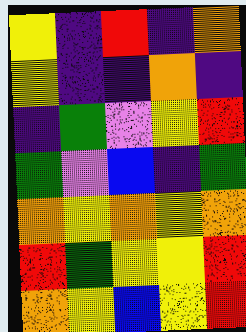[["yellow", "indigo", "red", "indigo", "orange"], ["yellow", "indigo", "indigo", "orange", "indigo"], ["indigo", "green", "violet", "yellow", "red"], ["green", "violet", "blue", "indigo", "green"], ["orange", "yellow", "orange", "yellow", "orange"], ["red", "green", "yellow", "yellow", "red"], ["orange", "yellow", "blue", "yellow", "red"]]